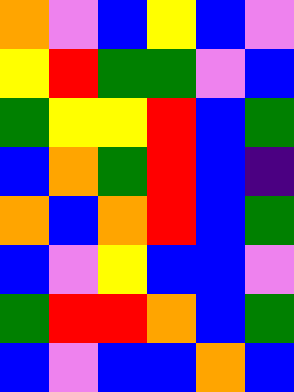[["orange", "violet", "blue", "yellow", "blue", "violet"], ["yellow", "red", "green", "green", "violet", "blue"], ["green", "yellow", "yellow", "red", "blue", "green"], ["blue", "orange", "green", "red", "blue", "indigo"], ["orange", "blue", "orange", "red", "blue", "green"], ["blue", "violet", "yellow", "blue", "blue", "violet"], ["green", "red", "red", "orange", "blue", "green"], ["blue", "violet", "blue", "blue", "orange", "blue"]]